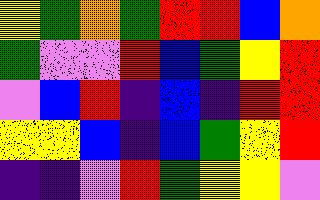[["yellow", "green", "orange", "green", "red", "red", "blue", "orange"], ["green", "violet", "violet", "red", "blue", "green", "yellow", "red"], ["violet", "blue", "red", "indigo", "blue", "indigo", "red", "red"], ["yellow", "yellow", "blue", "indigo", "blue", "green", "yellow", "red"], ["indigo", "indigo", "violet", "red", "green", "yellow", "yellow", "violet"]]